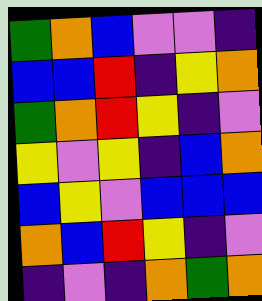[["green", "orange", "blue", "violet", "violet", "indigo"], ["blue", "blue", "red", "indigo", "yellow", "orange"], ["green", "orange", "red", "yellow", "indigo", "violet"], ["yellow", "violet", "yellow", "indigo", "blue", "orange"], ["blue", "yellow", "violet", "blue", "blue", "blue"], ["orange", "blue", "red", "yellow", "indigo", "violet"], ["indigo", "violet", "indigo", "orange", "green", "orange"]]